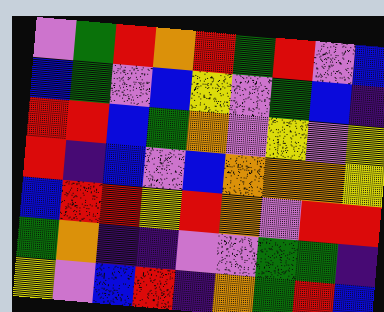[["violet", "green", "red", "orange", "red", "green", "red", "violet", "blue"], ["blue", "green", "violet", "blue", "yellow", "violet", "green", "blue", "indigo"], ["red", "red", "blue", "green", "orange", "violet", "yellow", "violet", "yellow"], ["red", "indigo", "blue", "violet", "blue", "orange", "orange", "orange", "yellow"], ["blue", "red", "red", "yellow", "red", "orange", "violet", "red", "red"], ["green", "orange", "indigo", "indigo", "violet", "violet", "green", "green", "indigo"], ["yellow", "violet", "blue", "red", "indigo", "orange", "green", "red", "blue"]]